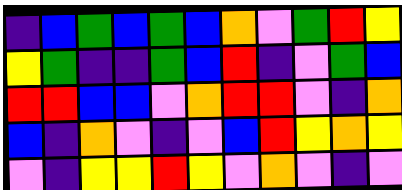[["indigo", "blue", "green", "blue", "green", "blue", "orange", "violet", "green", "red", "yellow"], ["yellow", "green", "indigo", "indigo", "green", "blue", "red", "indigo", "violet", "green", "blue"], ["red", "red", "blue", "blue", "violet", "orange", "red", "red", "violet", "indigo", "orange"], ["blue", "indigo", "orange", "violet", "indigo", "violet", "blue", "red", "yellow", "orange", "yellow"], ["violet", "indigo", "yellow", "yellow", "red", "yellow", "violet", "orange", "violet", "indigo", "violet"]]